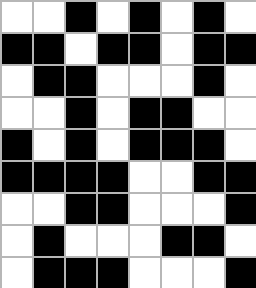[["white", "white", "black", "white", "black", "white", "black", "white"], ["black", "black", "white", "black", "black", "white", "black", "black"], ["white", "black", "black", "white", "white", "white", "black", "white"], ["white", "white", "black", "white", "black", "black", "white", "white"], ["black", "white", "black", "white", "black", "black", "black", "white"], ["black", "black", "black", "black", "white", "white", "black", "black"], ["white", "white", "black", "black", "white", "white", "white", "black"], ["white", "black", "white", "white", "white", "black", "black", "white"], ["white", "black", "black", "black", "white", "white", "white", "black"]]